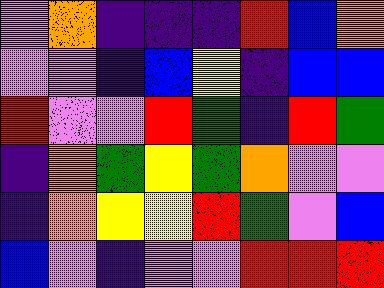[["violet", "orange", "indigo", "indigo", "indigo", "red", "blue", "orange"], ["violet", "violet", "indigo", "blue", "yellow", "indigo", "blue", "blue"], ["red", "violet", "violet", "red", "green", "indigo", "red", "green"], ["indigo", "orange", "green", "yellow", "green", "orange", "violet", "violet"], ["indigo", "orange", "yellow", "yellow", "red", "green", "violet", "blue"], ["blue", "violet", "indigo", "violet", "violet", "red", "red", "red"]]